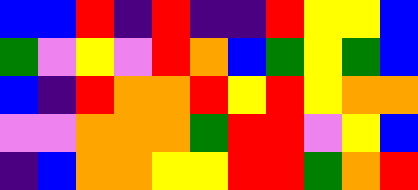[["blue", "blue", "red", "indigo", "red", "indigo", "indigo", "red", "yellow", "yellow", "blue"], ["green", "violet", "yellow", "violet", "red", "orange", "blue", "green", "yellow", "green", "blue"], ["blue", "indigo", "red", "orange", "orange", "red", "yellow", "red", "yellow", "orange", "orange"], ["violet", "violet", "orange", "orange", "orange", "green", "red", "red", "violet", "yellow", "blue"], ["indigo", "blue", "orange", "orange", "yellow", "yellow", "red", "red", "green", "orange", "red"]]